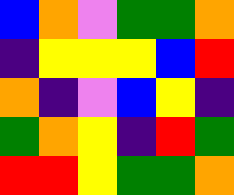[["blue", "orange", "violet", "green", "green", "orange"], ["indigo", "yellow", "yellow", "yellow", "blue", "red"], ["orange", "indigo", "violet", "blue", "yellow", "indigo"], ["green", "orange", "yellow", "indigo", "red", "green"], ["red", "red", "yellow", "green", "green", "orange"]]